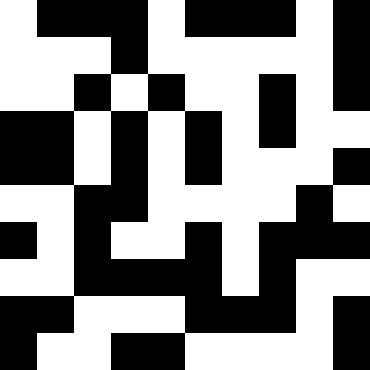[["white", "black", "black", "black", "white", "black", "black", "black", "white", "black"], ["white", "white", "white", "black", "white", "white", "white", "white", "white", "black"], ["white", "white", "black", "white", "black", "white", "white", "black", "white", "black"], ["black", "black", "white", "black", "white", "black", "white", "black", "white", "white"], ["black", "black", "white", "black", "white", "black", "white", "white", "white", "black"], ["white", "white", "black", "black", "white", "white", "white", "white", "black", "white"], ["black", "white", "black", "white", "white", "black", "white", "black", "black", "black"], ["white", "white", "black", "black", "black", "black", "white", "black", "white", "white"], ["black", "black", "white", "white", "white", "black", "black", "black", "white", "black"], ["black", "white", "white", "black", "black", "white", "white", "white", "white", "black"]]